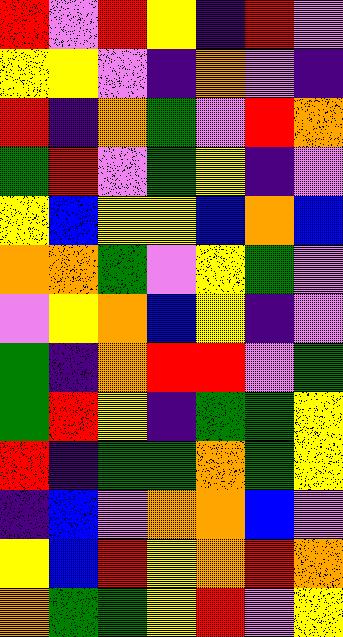[["red", "violet", "red", "yellow", "indigo", "red", "violet"], ["yellow", "yellow", "violet", "indigo", "orange", "violet", "indigo"], ["red", "indigo", "orange", "green", "violet", "red", "orange"], ["green", "red", "violet", "green", "yellow", "indigo", "violet"], ["yellow", "blue", "yellow", "yellow", "blue", "orange", "blue"], ["orange", "orange", "green", "violet", "yellow", "green", "violet"], ["violet", "yellow", "orange", "blue", "yellow", "indigo", "violet"], ["green", "indigo", "orange", "red", "red", "violet", "green"], ["green", "red", "yellow", "indigo", "green", "green", "yellow"], ["red", "indigo", "green", "green", "orange", "green", "yellow"], ["indigo", "blue", "violet", "orange", "orange", "blue", "violet"], ["yellow", "blue", "red", "yellow", "orange", "red", "orange"], ["orange", "green", "green", "yellow", "red", "violet", "yellow"]]